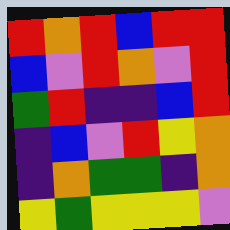[["red", "orange", "red", "blue", "red", "red"], ["blue", "violet", "red", "orange", "violet", "red"], ["green", "red", "indigo", "indigo", "blue", "red"], ["indigo", "blue", "violet", "red", "yellow", "orange"], ["indigo", "orange", "green", "green", "indigo", "orange"], ["yellow", "green", "yellow", "yellow", "yellow", "violet"]]